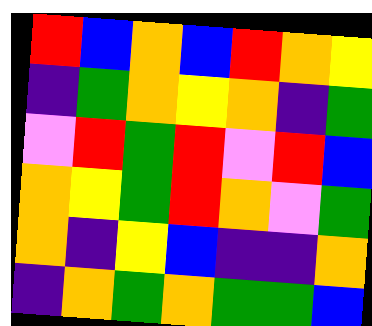[["red", "blue", "orange", "blue", "red", "orange", "yellow"], ["indigo", "green", "orange", "yellow", "orange", "indigo", "green"], ["violet", "red", "green", "red", "violet", "red", "blue"], ["orange", "yellow", "green", "red", "orange", "violet", "green"], ["orange", "indigo", "yellow", "blue", "indigo", "indigo", "orange"], ["indigo", "orange", "green", "orange", "green", "green", "blue"]]